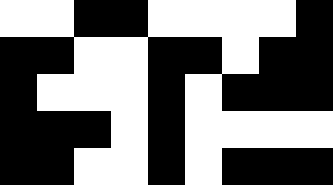[["white", "white", "black", "black", "white", "white", "white", "white", "black"], ["black", "black", "white", "white", "black", "black", "white", "black", "black"], ["black", "white", "white", "white", "black", "white", "black", "black", "black"], ["black", "black", "black", "white", "black", "white", "white", "white", "white"], ["black", "black", "white", "white", "black", "white", "black", "black", "black"]]